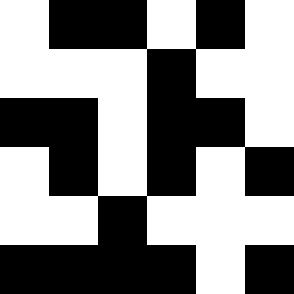[["white", "black", "black", "white", "black", "white"], ["white", "white", "white", "black", "white", "white"], ["black", "black", "white", "black", "black", "white"], ["white", "black", "white", "black", "white", "black"], ["white", "white", "black", "white", "white", "white"], ["black", "black", "black", "black", "white", "black"]]